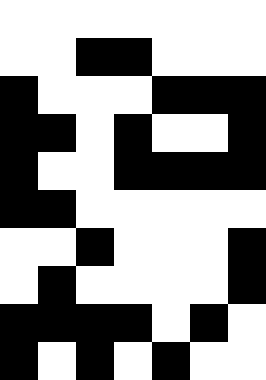[["white", "white", "white", "white", "white", "white", "white"], ["white", "white", "black", "black", "white", "white", "white"], ["black", "white", "white", "white", "black", "black", "black"], ["black", "black", "white", "black", "white", "white", "black"], ["black", "white", "white", "black", "black", "black", "black"], ["black", "black", "white", "white", "white", "white", "white"], ["white", "white", "black", "white", "white", "white", "black"], ["white", "black", "white", "white", "white", "white", "black"], ["black", "black", "black", "black", "white", "black", "white"], ["black", "white", "black", "white", "black", "white", "white"]]